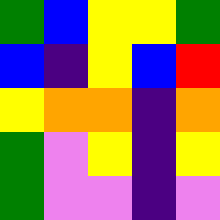[["green", "blue", "yellow", "yellow", "green"], ["blue", "indigo", "yellow", "blue", "red"], ["yellow", "orange", "orange", "indigo", "orange"], ["green", "violet", "yellow", "indigo", "yellow"], ["green", "violet", "violet", "indigo", "violet"]]